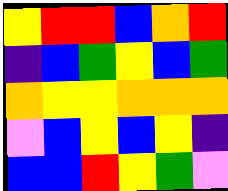[["yellow", "red", "red", "blue", "orange", "red"], ["indigo", "blue", "green", "yellow", "blue", "green"], ["orange", "yellow", "yellow", "orange", "orange", "orange"], ["violet", "blue", "yellow", "blue", "yellow", "indigo"], ["blue", "blue", "red", "yellow", "green", "violet"]]